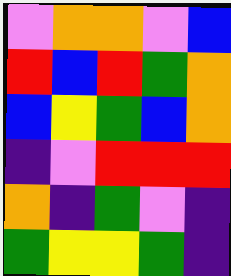[["violet", "orange", "orange", "violet", "blue"], ["red", "blue", "red", "green", "orange"], ["blue", "yellow", "green", "blue", "orange"], ["indigo", "violet", "red", "red", "red"], ["orange", "indigo", "green", "violet", "indigo"], ["green", "yellow", "yellow", "green", "indigo"]]